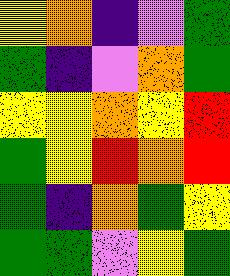[["yellow", "orange", "indigo", "violet", "green"], ["green", "indigo", "violet", "orange", "green"], ["yellow", "yellow", "orange", "yellow", "red"], ["green", "yellow", "red", "orange", "red"], ["green", "indigo", "orange", "green", "yellow"], ["green", "green", "violet", "yellow", "green"]]